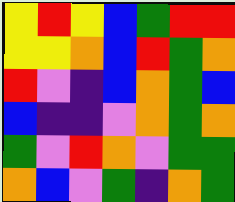[["yellow", "red", "yellow", "blue", "green", "red", "red"], ["yellow", "yellow", "orange", "blue", "red", "green", "orange"], ["red", "violet", "indigo", "blue", "orange", "green", "blue"], ["blue", "indigo", "indigo", "violet", "orange", "green", "orange"], ["green", "violet", "red", "orange", "violet", "green", "green"], ["orange", "blue", "violet", "green", "indigo", "orange", "green"]]